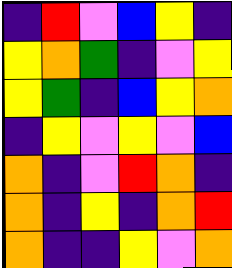[["indigo", "red", "violet", "blue", "yellow", "indigo"], ["yellow", "orange", "green", "indigo", "violet", "yellow"], ["yellow", "green", "indigo", "blue", "yellow", "orange"], ["indigo", "yellow", "violet", "yellow", "violet", "blue"], ["orange", "indigo", "violet", "red", "orange", "indigo"], ["orange", "indigo", "yellow", "indigo", "orange", "red"], ["orange", "indigo", "indigo", "yellow", "violet", "orange"]]